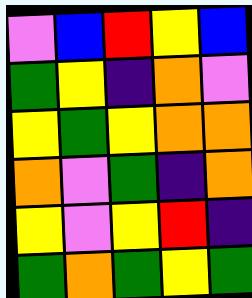[["violet", "blue", "red", "yellow", "blue"], ["green", "yellow", "indigo", "orange", "violet"], ["yellow", "green", "yellow", "orange", "orange"], ["orange", "violet", "green", "indigo", "orange"], ["yellow", "violet", "yellow", "red", "indigo"], ["green", "orange", "green", "yellow", "green"]]